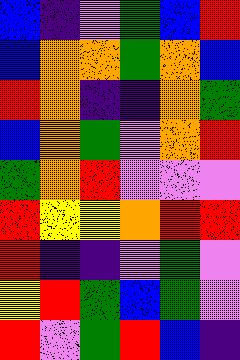[["blue", "indigo", "violet", "green", "blue", "red"], ["blue", "orange", "orange", "green", "orange", "blue"], ["red", "orange", "indigo", "indigo", "orange", "green"], ["blue", "orange", "green", "violet", "orange", "red"], ["green", "orange", "red", "violet", "violet", "violet"], ["red", "yellow", "yellow", "orange", "red", "red"], ["red", "indigo", "indigo", "violet", "green", "violet"], ["yellow", "red", "green", "blue", "green", "violet"], ["red", "violet", "green", "red", "blue", "indigo"]]